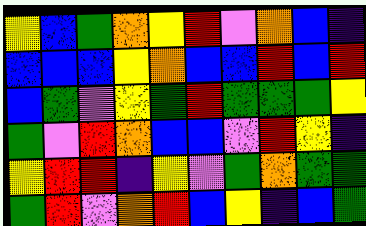[["yellow", "blue", "green", "orange", "yellow", "red", "violet", "orange", "blue", "indigo"], ["blue", "blue", "blue", "yellow", "orange", "blue", "blue", "red", "blue", "red"], ["blue", "green", "violet", "yellow", "green", "red", "green", "green", "green", "yellow"], ["green", "violet", "red", "orange", "blue", "blue", "violet", "red", "yellow", "indigo"], ["yellow", "red", "red", "indigo", "yellow", "violet", "green", "orange", "green", "green"], ["green", "red", "violet", "orange", "red", "blue", "yellow", "indigo", "blue", "green"]]